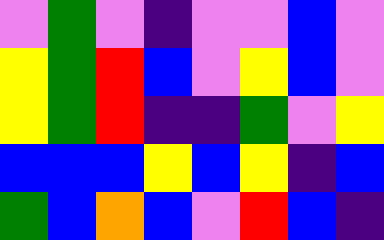[["violet", "green", "violet", "indigo", "violet", "violet", "blue", "violet"], ["yellow", "green", "red", "blue", "violet", "yellow", "blue", "violet"], ["yellow", "green", "red", "indigo", "indigo", "green", "violet", "yellow"], ["blue", "blue", "blue", "yellow", "blue", "yellow", "indigo", "blue"], ["green", "blue", "orange", "blue", "violet", "red", "blue", "indigo"]]